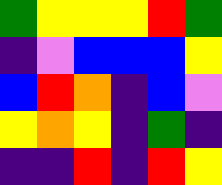[["green", "yellow", "yellow", "yellow", "red", "green"], ["indigo", "violet", "blue", "blue", "blue", "yellow"], ["blue", "red", "orange", "indigo", "blue", "violet"], ["yellow", "orange", "yellow", "indigo", "green", "indigo"], ["indigo", "indigo", "red", "indigo", "red", "yellow"]]